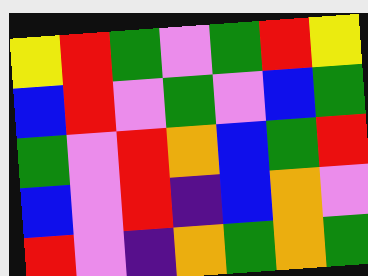[["yellow", "red", "green", "violet", "green", "red", "yellow"], ["blue", "red", "violet", "green", "violet", "blue", "green"], ["green", "violet", "red", "orange", "blue", "green", "red"], ["blue", "violet", "red", "indigo", "blue", "orange", "violet"], ["red", "violet", "indigo", "orange", "green", "orange", "green"]]